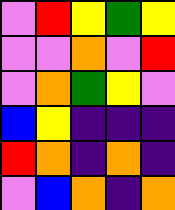[["violet", "red", "yellow", "green", "yellow"], ["violet", "violet", "orange", "violet", "red"], ["violet", "orange", "green", "yellow", "violet"], ["blue", "yellow", "indigo", "indigo", "indigo"], ["red", "orange", "indigo", "orange", "indigo"], ["violet", "blue", "orange", "indigo", "orange"]]